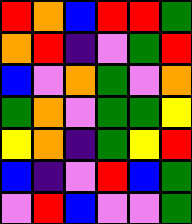[["red", "orange", "blue", "red", "red", "green"], ["orange", "red", "indigo", "violet", "green", "red"], ["blue", "violet", "orange", "green", "violet", "orange"], ["green", "orange", "violet", "green", "green", "yellow"], ["yellow", "orange", "indigo", "green", "yellow", "red"], ["blue", "indigo", "violet", "red", "blue", "green"], ["violet", "red", "blue", "violet", "violet", "green"]]